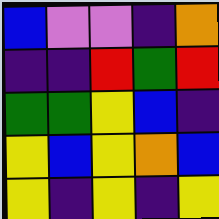[["blue", "violet", "violet", "indigo", "orange"], ["indigo", "indigo", "red", "green", "red"], ["green", "green", "yellow", "blue", "indigo"], ["yellow", "blue", "yellow", "orange", "blue"], ["yellow", "indigo", "yellow", "indigo", "yellow"]]